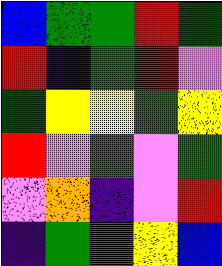[["blue", "green", "green", "red", "green"], ["red", "indigo", "green", "red", "violet"], ["green", "yellow", "yellow", "green", "yellow"], ["red", "violet", "green", "violet", "green"], ["violet", "orange", "indigo", "violet", "red"], ["indigo", "green", "green", "yellow", "blue"]]